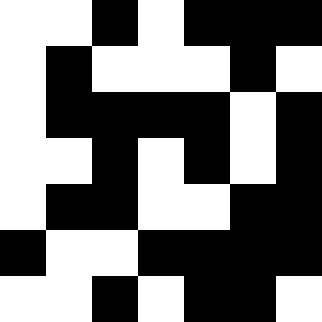[["white", "white", "black", "white", "black", "black", "black"], ["white", "black", "white", "white", "white", "black", "white"], ["white", "black", "black", "black", "black", "white", "black"], ["white", "white", "black", "white", "black", "white", "black"], ["white", "black", "black", "white", "white", "black", "black"], ["black", "white", "white", "black", "black", "black", "black"], ["white", "white", "black", "white", "black", "black", "white"]]